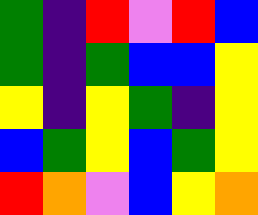[["green", "indigo", "red", "violet", "red", "blue"], ["green", "indigo", "green", "blue", "blue", "yellow"], ["yellow", "indigo", "yellow", "green", "indigo", "yellow"], ["blue", "green", "yellow", "blue", "green", "yellow"], ["red", "orange", "violet", "blue", "yellow", "orange"]]